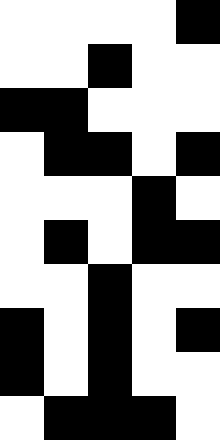[["white", "white", "white", "white", "black"], ["white", "white", "black", "white", "white"], ["black", "black", "white", "white", "white"], ["white", "black", "black", "white", "black"], ["white", "white", "white", "black", "white"], ["white", "black", "white", "black", "black"], ["white", "white", "black", "white", "white"], ["black", "white", "black", "white", "black"], ["black", "white", "black", "white", "white"], ["white", "black", "black", "black", "white"]]